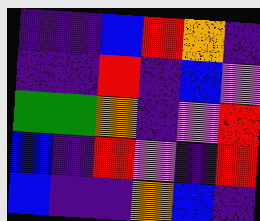[["indigo", "indigo", "blue", "red", "orange", "indigo"], ["indigo", "indigo", "red", "indigo", "blue", "violet"], ["green", "green", "orange", "indigo", "violet", "red"], ["blue", "indigo", "red", "violet", "indigo", "red"], ["blue", "indigo", "indigo", "orange", "blue", "indigo"]]